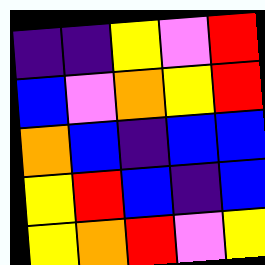[["indigo", "indigo", "yellow", "violet", "red"], ["blue", "violet", "orange", "yellow", "red"], ["orange", "blue", "indigo", "blue", "blue"], ["yellow", "red", "blue", "indigo", "blue"], ["yellow", "orange", "red", "violet", "yellow"]]